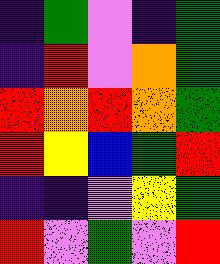[["indigo", "green", "violet", "indigo", "green"], ["indigo", "red", "violet", "orange", "green"], ["red", "orange", "red", "orange", "green"], ["red", "yellow", "blue", "green", "red"], ["indigo", "indigo", "violet", "yellow", "green"], ["red", "violet", "green", "violet", "red"]]